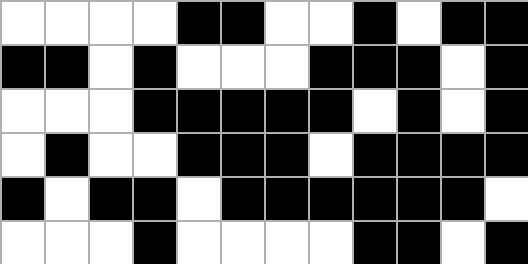[["white", "white", "white", "white", "black", "black", "white", "white", "black", "white", "black", "black"], ["black", "black", "white", "black", "white", "white", "white", "black", "black", "black", "white", "black"], ["white", "white", "white", "black", "black", "black", "black", "black", "white", "black", "white", "black"], ["white", "black", "white", "white", "black", "black", "black", "white", "black", "black", "black", "black"], ["black", "white", "black", "black", "white", "black", "black", "black", "black", "black", "black", "white"], ["white", "white", "white", "black", "white", "white", "white", "white", "black", "black", "white", "black"]]